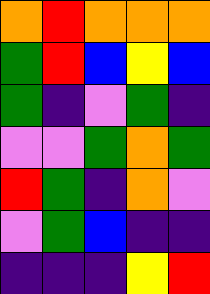[["orange", "red", "orange", "orange", "orange"], ["green", "red", "blue", "yellow", "blue"], ["green", "indigo", "violet", "green", "indigo"], ["violet", "violet", "green", "orange", "green"], ["red", "green", "indigo", "orange", "violet"], ["violet", "green", "blue", "indigo", "indigo"], ["indigo", "indigo", "indigo", "yellow", "red"]]